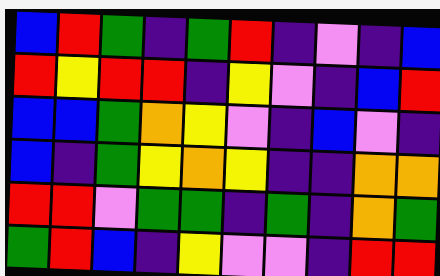[["blue", "red", "green", "indigo", "green", "red", "indigo", "violet", "indigo", "blue"], ["red", "yellow", "red", "red", "indigo", "yellow", "violet", "indigo", "blue", "red"], ["blue", "blue", "green", "orange", "yellow", "violet", "indigo", "blue", "violet", "indigo"], ["blue", "indigo", "green", "yellow", "orange", "yellow", "indigo", "indigo", "orange", "orange"], ["red", "red", "violet", "green", "green", "indigo", "green", "indigo", "orange", "green"], ["green", "red", "blue", "indigo", "yellow", "violet", "violet", "indigo", "red", "red"]]